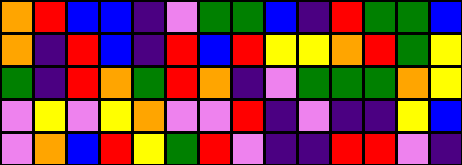[["orange", "red", "blue", "blue", "indigo", "violet", "green", "green", "blue", "indigo", "red", "green", "green", "blue"], ["orange", "indigo", "red", "blue", "indigo", "red", "blue", "red", "yellow", "yellow", "orange", "red", "green", "yellow"], ["green", "indigo", "red", "orange", "green", "red", "orange", "indigo", "violet", "green", "green", "green", "orange", "yellow"], ["violet", "yellow", "violet", "yellow", "orange", "violet", "violet", "red", "indigo", "violet", "indigo", "indigo", "yellow", "blue"], ["violet", "orange", "blue", "red", "yellow", "green", "red", "violet", "indigo", "indigo", "red", "red", "violet", "indigo"]]